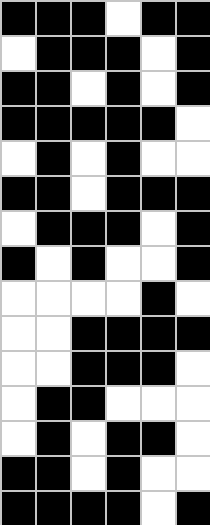[["black", "black", "black", "white", "black", "black"], ["white", "black", "black", "black", "white", "black"], ["black", "black", "white", "black", "white", "black"], ["black", "black", "black", "black", "black", "white"], ["white", "black", "white", "black", "white", "white"], ["black", "black", "white", "black", "black", "black"], ["white", "black", "black", "black", "white", "black"], ["black", "white", "black", "white", "white", "black"], ["white", "white", "white", "white", "black", "white"], ["white", "white", "black", "black", "black", "black"], ["white", "white", "black", "black", "black", "white"], ["white", "black", "black", "white", "white", "white"], ["white", "black", "white", "black", "black", "white"], ["black", "black", "white", "black", "white", "white"], ["black", "black", "black", "black", "white", "black"]]